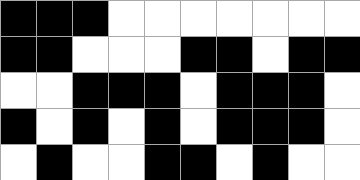[["black", "black", "black", "white", "white", "white", "white", "white", "white", "white"], ["black", "black", "white", "white", "white", "black", "black", "white", "black", "black"], ["white", "white", "black", "black", "black", "white", "black", "black", "black", "white"], ["black", "white", "black", "white", "black", "white", "black", "black", "black", "white"], ["white", "black", "white", "white", "black", "black", "white", "black", "white", "white"]]